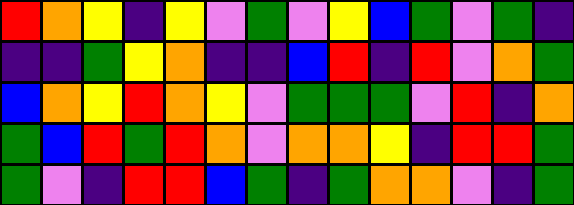[["red", "orange", "yellow", "indigo", "yellow", "violet", "green", "violet", "yellow", "blue", "green", "violet", "green", "indigo"], ["indigo", "indigo", "green", "yellow", "orange", "indigo", "indigo", "blue", "red", "indigo", "red", "violet", "orange", "green"], ["blue", "orange", "yellow", "red", "orange", "yellow", "violet", "green", "green", "green", "violet", "red", "indigo", "orange"], ["green", "blue", "red", "green", "red", "orange", "violet", "orange", "orange", "yellow", "indigo", "red", "red", "green"], ["green", "violet", "indigo", "red", "red", "blue", "green", "indigo", "green", "orange", "orange", "violet", "indigo", "green"]]